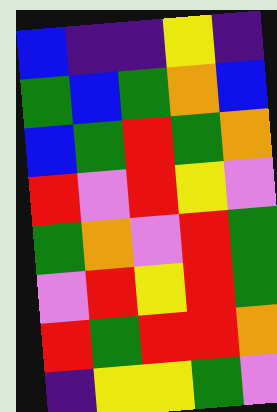[["blue", "indigo", "indigo", "yellow", "indigo"], ["green", "blue", "green", "orange", "blue"], ["blue", "green", "red", "green", "orange"], ["red", "violet", "red", "yellow", "violet"], ["green", "orange", "violet", "red", "green"], ["violet", "red", "yellow", "red", "green"], ["red", "green", "red", "red", "orange"], ["indigo", "yellow", "yellow", "green", "violet"]]